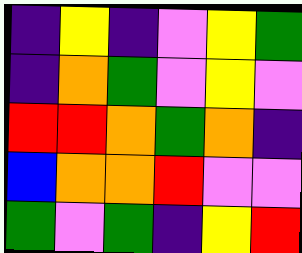[["indigo", "yellow", "indigo", "violet", "yellow", "green"], ["indigo", "orange", "green", "violet", "yellow", "violet"], ["red", "red", "orange", "green", "orange", "indigo"], ["blue", "orange", "orange", "red", "violet", "violet"], ["green", "violet", "green", "indigo", "yellow", "red"]]